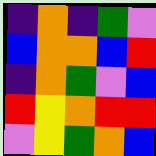[["indigo", "orange", "indigo", "green", "violet"], ["blue", "orange", "orange", "blue", "red"], ["indigo", "orange", "green", "violet", "blue"], ["red", "yellow", "orange", "red", "red"], ["violet", "yellow", "green", "orange", "blue"]]